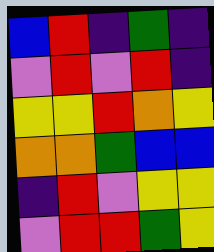[["blue", "red", "indigo", "green", "indigo"], ["violet", "red", "violet", "red", "indigo"], ["yellow", "yellow", "red", "orange", "yellow"], ["orange", "orange", "green", "blue", "blue"], ["indigo", "red", "violet", "yellow", "yellow"], ["violet", "red", "red", "green", "yellow"]]